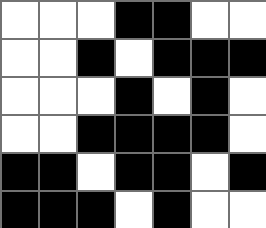[["white", "white", "white", "black", "black", "white", "white"], ["white", "white", "black", "white", "black", "black", "black"], ["white", "white", "white", "black", "white", "black", "white"], ["white", "white", "black", "black", "black", "black", "white"], ["black", "black", "white", "black", "black", "white", "black"], ["black", "black", "black", "white", "black", "white", "white"]]